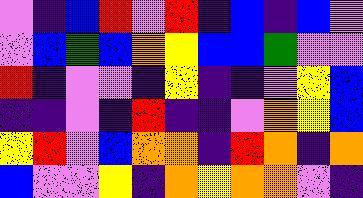[["violet", "indigo", "blue", "red", "violet", "red", "indigo", "blue", "indigo", "blue", "violet"], ["violet", "blue", "green", "blue", "orange", "yellow", "blue", "blue", "green", "violet", "violet"], ["red", "indigo", "violet", "violet", "indigo", "yellow", "indigo", "indigo", "violet", "yellow", "blue"], ["indigo", "indigo", "violet", "indigo", "red", "indigo", "indigo", "violet", "orange", "yellow", "blue"], ["yellow", "red", "violet", "blue", "orange", "orange", "indigo", "red", "orange", "indigo", "orange"], ["blue", "violet", "violet", "yellow", "indigo", "orange", "yellow", "orange", "orange", "violet", "indigo"]]